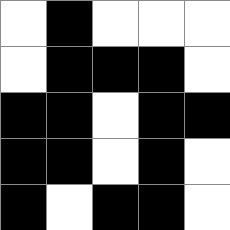[["white", "black", "white", "white", "white"], ["white", "black", "black", "black", "white"], ["black", "black", "white", "black", "black"], ["black", "black", "white", "black", "white"], ["black", "white", "black", "black", "white"]]